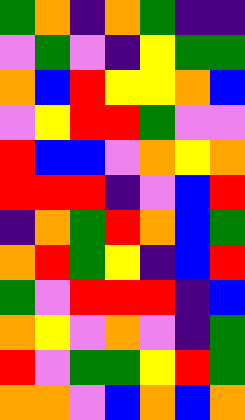[["green", "orange", "indigo", "orange", "green", "indigo", "indigo"], ["violet", "green", "violet", "indigo", "yellow", "green", "green"], ["orange", "blue", "red", "yellow", "yellow", "orange", "blue"], ["violet", "yellow", "red", "red", "green", "violet", "violet"], ["red", "blue", "blue", "violet", "orange", "yellow", "orange"], ["red", "red", "red", "indigo", "violet", "blue", "red"], ["indigo", "orange", "green", "red", "orange", "blue", "green"], ["orange", "red", "green", "yellow", "indigo", "blue", "red"], ["green", "violet", "red", "red", "red", "indigo", "blue"], ["orange", "yellow", "violet", "orange", "violet", "indigo", "green"], ["red", "violet", "green", "green", "yellow", "red", "green"], ["orange", "orange", "violet", "blue", "orange", "blue", "orange"]]